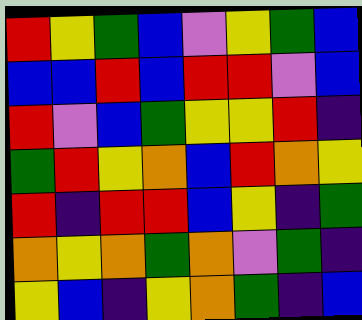[["red", "yellow", "green", "blue", "violet", "yellow", "green", "blue"], ["blue", "blue", "red", "blue", "red", "red", "violet", "blue"], ["red", "violet", "blue", "green", "yellow", "yellow", "red", "indigo"], ["green", "red", "yellow", "orange", "blue", "red", "orange", "yellow"], ["red", "indigo", "red", "red", "blue", "yellow", "indigo", "green"], ["orange", "yellow", "orange", "green", "orange", "violet", "green", "indigo"], ["yellow", "blue", "indigo", "yellow", "orange", "green", "indigo", "blue"]]